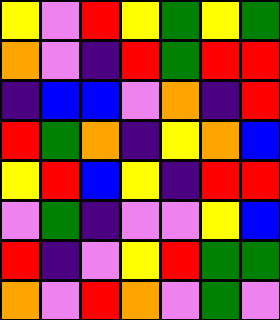[["yellow", "violet", "red", "yellow", "green", "yellow", "green"], ["orange", "violet", "indigo", "red", "green", "red", "red"], ["indigo", "blue", "blue", "violet", "orange", "indigo", "red"], ["red", "green", "orange", "indigo", "yellow", "orange", "blue"], ["yellow", "red", "blue", "yellow", "indigo", "red", "red"], ["violet", "green", "indigo", "violet", "violet", "yellow", "blue"], ["red", "indigo", "violet", "yellow", "red", "green", "green"], ["orange", "violet", "red", "orange", "violet", "green", "violet"]]